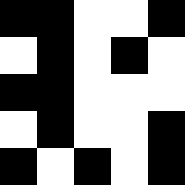[["black", "black", "white", "white", "black"], ["white", "black", "white", "black", "white"], ["black", "black", "white", "white", "white"], ["white", "black", "white", "white", "black"], ["black", "white", "black", "white", "black"]]